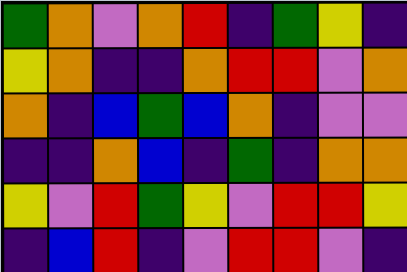[["green", "orange", "violet", "orange", "red", "indigo", "green", "yellow", "indigo"], ["yellow", "orange", "indigo", "indigo", "orange", "red", "red", "violet", "orange"], ["orange", "indigo", "blue", "green", "blue", "orange", "indigo", "violet", "violet"], ["indigo", "indigo", "orange", "blue", "indigo", "green", "indigo", "orange", "orange"], ["yellow", "violet", "red", "green", "yellow", "violet", "red", "red", "yellow"], ["indigo", "blue", "red", "indigo", "violet", "red", "red", "violet", "indigo"]]